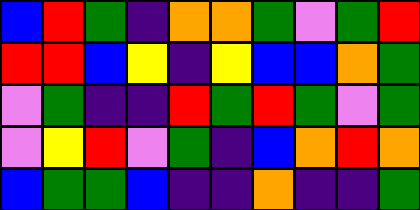[["blue", "red", "green", "indigo", "orange", "orange", "green", "violet", "green", "red"], ["red", "red", "blue", "yellow", "indigo", "yellow", "blue", "blue", "orange", "green"], ["violet", "green", "indigo", "indigo", "red", "green", "red", "green", "violet", "green"], ["violet", "yellow", "red", "violet", "green", "indigo", "blue", "orange", "red", "orange"], ["blue", "green", "green", "blue", "indigo", "indigo", "orange", "indigo", "indigo", "green"]]